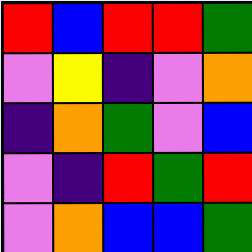[["red", "blue", "red", "red", "green"], ["violet", "yellow", "indigo", "violet", "orange"], ["indigo", "orange", "green", "violet", "blue"], ["violet", "indigo", "red", "green", "red"], ["violet", "orange", "blue", "blue", "green"]]